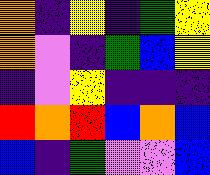[["orange", "indigo", "yellow", "indigo", "green", "yellow"], ["orange", "violet", "indigo", "green", "blue", "yellow"], ["indigo", "violet", "yellow", "indigo", "indigo", "indigo"], ["red", "orange", "red", "blue", "orange", "blue"], ["blue", "indigo", "green", "violet", "violet", "blue"]]